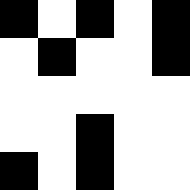[["black", "white", "black", "white", "black"], ["white", "black", "white", "white", "black"], ["white", "white", "white", "white", "white"], ["white", "white", "black", "white", "white"], ["black", "white", "black", "white", "white"]]